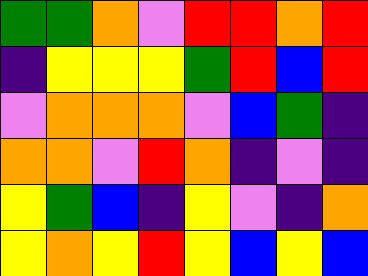[["green", "green", "orange", "violet", "red", "red", "orange", "red"], ["indigo", "yellow", "yellow", "yellow", "green", "red", "blue", "red"], ["violet", "orange", "orange", "orange", "violet", "blue", "green", "indigo"], ["orange", "orange", "violet", "red", "orange", "indigo", "violet", "indigo"], ["yellow", "green", "blue", "indigo", "yellow", "violet", "indigo", "orange"], ["yellow", "orange", "yellow", "red", "yellow", "blue", "yellow", "blue"]]